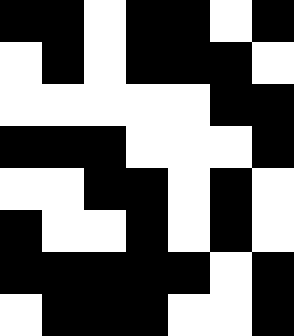[["black", "black", "white", "black", "black", "white", "black"], ["white", "black", "white", "black", "black", "black", "white"], ["white", "white", "white", "white", "white", "black", "black"], ["black", "black", "black", "white", "white", "white", "black"], ["white", "white", "black", "black", "white", "black", "white"], ["black", "white", "white", "black", "white", "black", "white"], ["black", "black", "black", "black", "black", "white", "black"], ["white", "black", "black", "black", "white", "white", "black"]]